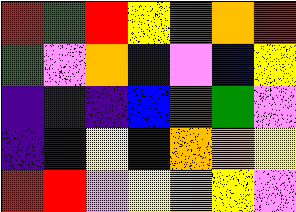[["red", "green", "red", "yellow", "green", "orange", "red"], ["green", "violet", "orange", "blue", "violet", "blue", "yellow"], ["indigo", "indigo", "indigo", "blue", "red", "green", "violet"], ["indigo", "indigo", "yellow", "blue", "orange", "orange", "yellow"], ["red", "red", "violet", "yellow", "orange", "yellow", "violet"]]